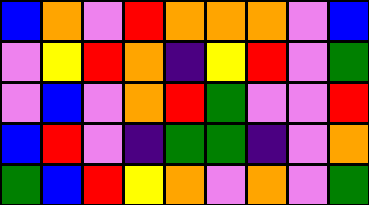[["blue", "orange", "violet", "red", "orange", "orange", "orange", "violet", "blue"], ["violet", "yellow", "red", "orange", "indigo", "yellow", "red", "violet", "green"], ["violet", "blue", "violet", "orange", "red", "green", "violet", "violet", "red"], ["blue", "red", "violet", "indigo", "green", "green", "indigo", "violet", "orange"], ["green", "blue", "red", "yellow", "orange", "violet", "orange", "violet", "green"]]